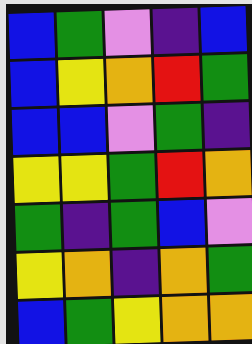[["blue", "green", "violet", "indigo", "blue"], ["blue", "yellow", "orange", "red", "green"], ["blue", "blue", "violet", "green", "indigo"], ["yellow", "yellow", "green", "red", "orange"], ["green", "indigo", "green", "blue", "violet"], ["yellow", "orange", "indigo", "orange", "green"], ["blue", "green", "yellow", "orange", "orange"]]